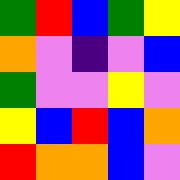[["green", "red", "blue", "green", "yellow"], ["orange", "violet", "indigo", "violet", "blue"], ["green", "violet", "violet", "yellow", "violet"], ["yellow", "blue", "red", "blue", "orange"], ["red", "orange", "orange", "blue", "violet"]]